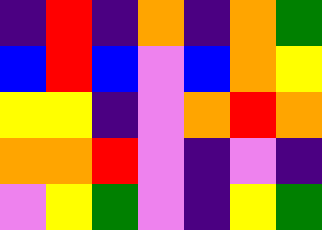[["indigo", "red", "indigo", "orange", "indigo", "orange", "green"], ["blue", "red", "blue", "violet", "blue", "orange", "yellow"], ["yellow", "yellow", "indigo", "violet", "orange", "red", "orange"], ["orange", "orange", "red", "violet", "indigo", "violet", "indigo"], ["violet", "yellow", "green", "violet", "indigo", "yellow", "green"]]